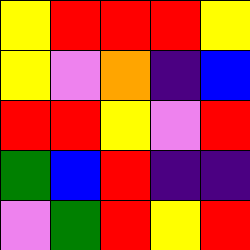[["yellow", "red", "red", "red", "yellow"], ["yellow", "violet", "orange", "indigo", "blue"], ["red", "red", "yellow", "violet", "red"], ["green", "blue", "red", "indigo", "indigo"], ["violet", "green", "red", "yellow", "red"]]